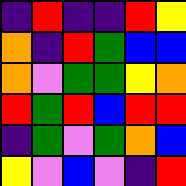[["indigo", "red", "indigo", "indigo", "red", "yellow"], ["orange", "indigo", "red", "green", "blue", "blue"], ["orange", "violet", "green", "green", "yellow", "orange"], ["red", "green", "red", "blue", "red", "red"], ["indigo", "green", "violet", "green", "orange", "blue"], ["yellow", "violet", "blue", "violet", "indigo", "red"]]